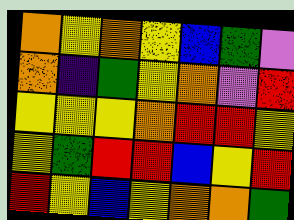[["orange", "yellow", "orange", "yellow", "blue", "green", "violet"], ["orange", "indigo", "green", "yellow", "orange", "violet", "red"], ["yellow", "yellow", "yellow", "orange", "red", "red", "yellow"], ["yellow", "green", "red", "red", "blue", "yellow", "red"], ["red", "yellow", "blue", "yellow", "orange", "orange", "green"]]